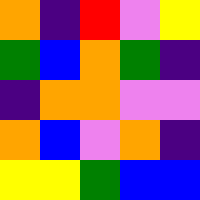[["orange", "indigo", "red", "violet", "yellow"], ["green", "blue", "orange", "green", "indigo"], ["indigo", "orange", "orange", "violet", "violet"], ["orange", "blue", "violet", "orange", "indigo"], ["yellow", "yellow", "green", "blue", "blue"]]